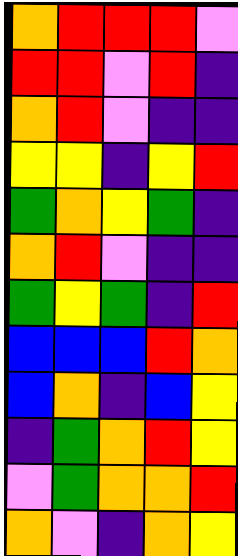[["orange", "red", "red", "red", "violet"], ["red", "red", "violet", "red", "indigo"], ["orange", "red", "violet", "indigo", "indigo"], ["yellow", "yellow", "indigo", "yellow", "red"], ["green", "orange", "yellow", "green", "indigo"], ["orange", "red", "violet", "indigo", "indigo"], ["green", "yellow", "green", "indigo", "red"], ["blue", "blue", "blue", "red", "orange"], ["blue", "orange", "indigo", "blue", "yellow"], ["indigo", "green", "orange", "red", "yellow"], ["violet", "green", "orange", "orange", "red"], ["orange", "violet", "indigo", "orange", "yellow"]]